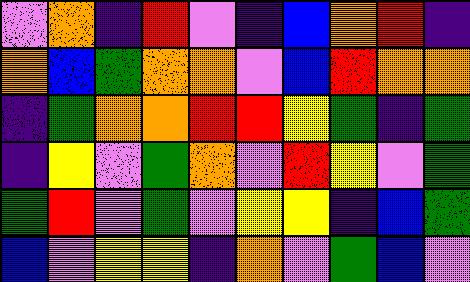[["violet", "orange", "indigo", "red", "violet", "indigo", "blue", "orange", "red", "indigo"], ["orange", "blue", "green", "orange", "orange", "violet", "blue", "red", "orange", "orange"], ["indigo", "green", "orange", "orange", "red", "red", "yellow", "green", "indigo", "green"], ["indigo", "yellow", "violet", "green", "orange", "violet", "red", "yellow", "violet", "green"], ["green", "red", "violet", "green", "violet", "yellow", "yellow", "indigo", "blue", "green"], ["blue", "violet", "yellow", "yellow", "indigo", "orange", "violet", "green", "blue", "violet"]]